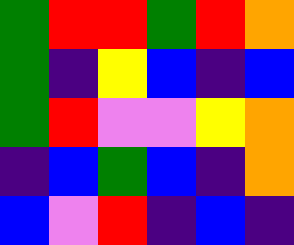[["green", "red", "red", "green", "red", "orange"], ["green", "indigo", "yellow", "blue", "indigo", "blue"], ["green", "red", "violet", "violet", "yellow", "orange"], ["indigo", "blue", "green", "blue", "indigo", "orange"], ["blue", "violet", "red", "indigo", "blue", "indigo"]]